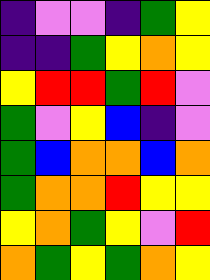[["indigo", "violet", "violet", "indigo", "green", "yellow"], ["indigo", "indigo", "green", "yellow", "orange", "yellow"], ["yellow", "red", "red", "green", "red", "violet"], ["green", "violet", "yellow", "blue", "indigo", "violet"], ["green", "blue", "orange", "orange", "blue", "orange"], ["green", "orange", "orange", "red", "yellow", "yellow"], ["yellow", "orange", "green", "yellow", "violet", "red"], ["orange", "green", "yellow", "green", "orange", "yellow"]]